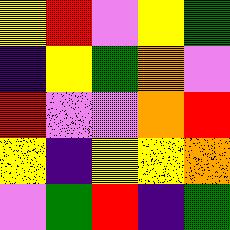[["yellow", "red", "violet", "yellow", "green"], ["indigo", "yellow", "green", "orange", "violet"], ["red", "violet", "violet", "orange", "red"], ["yellow", "indigo", "yellow", "yellow", "orange"], ["violet", "green", "red", "indigo", "green"]]